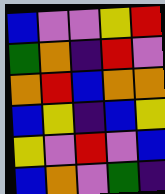[["blue", "violet", "violet", "yellow", "red"], ["green", "orange", "indigo", "red", "violet"], ["orange", "red", "blue", "orange", "orange"], ["blue", "yellow", "indigo", "blue", "yellow"], ["yellow", "violet", "red", "violet", "blue"], ["blue", "orange", "violet", "green", "indigo"]]